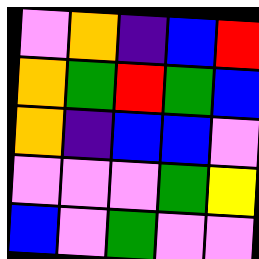[["violet", "orange", "indigo", "blue", "red"], ["orange", "green", "red", "green", "blue"], ["orange", "indigo", "blue", "blue", "violet"], ["violet", "violet", "violet", "green", "yellow"], ["blue", "violet", "green", "violet", "violet"]]